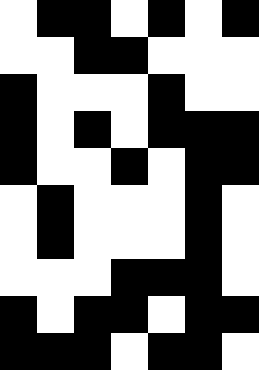[["white", "black", "black", "white", "black", "white", "black"], ["white", "white", "black", "black", "white", "white", "white"], ["black", "white", "white", "white", "black", "white", "white"], ["black", "white", "black", "white", "black", "black", "black"], ["black", "white", "white", "black", "white", "black", "black"], ["white", "black", "white", "white", "white", "black", "white"], ["white", "black", "white", "white", "white", "black", "white"], ["white", "white", "white", "black", "black", "black", "white"], ["black", "white", "black", "black", "white", "black", "black"], ["black", "black", "black", "white", "black", "black", "white"]]